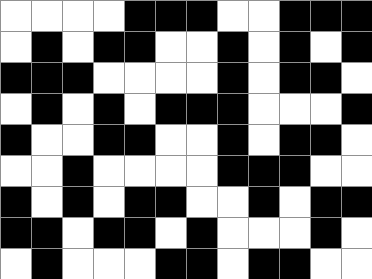[["white", "white", "white", "white", "black", "black", "black", "white", "white", "black", "black", "black"], ["white", "black", "white", "black", "black", "white", "white", "black", "white", "black", "white", "black"], ["black", "black", "black", "white", "white", "white", "white", "black", "white", "black", "black", "white"], ["white", "black", "white", "black", "white", "black", "black", "black", "white", "white", "white", "black"], ["black", "white", "white", "black", "black", "white", "white", "black", "white", "black", "black", "white"], ["white", "white", "black", "white", "white", "white", "white", "black", "black", "black", "white", "white"], ["black", "white", "black", "white", "black", "black", "white", "white", "black", "white", "black", "black"], ["black", "black", "white", "black", "black", "white", "black", "white", "white", "white", "black", "white"], ["white", "black", "white", "white", "white", "black", "black", "white", "black", "black", "white", "white"]]